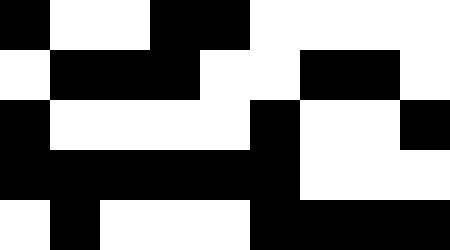[["black", "white", "white", "black", "black", "white", "white", "white", "white"], ["white", "black", "black", "black", "white", "white", "black", "black", "white"], ["black", "white", "white", "white", "white", "black", "white", "white", "black"], ["black", "black", "black", "black", "black", "black", "white", "white", "white"], ["white", "black", "white", "white", "white", "black", "black", "black", "black"]]